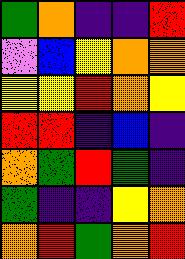[["green", "orange", "indigo", "indigo", "red"], ["violet", "blue", "yellow", "orange", "orange"], ["yellow", "yellow", "red", "orange", "yellow"], ["red", "red", "indigo", "blue", "indigo"], ["orange", "green", "red", "green", "indigo"], ["green", "indigo", "indigo", "yellow", "orange"], ["orange", "red", "green", "orange", "red"]]